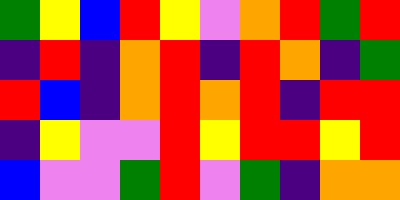[["green", "yellow", "blue", "red", "yellow", "violet", "orange", "red", "green", "red"], ["indigo", "red", "indigo", "orange", "red", "indigo", "red", "orange", "indigo", "green"], ["red", "blue", "indigo", "orange", "red", "orange", "red", "indigo", "red", "red"], ["indigo", "yellow", "violet", "violet", "red", "yellow", "red", "red", "yellow", "red"], ["blue", "violet", "violet", "green", "red", "violet", "green", "indigo", "orange", "orange"]]